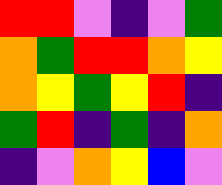[["red", "red", "violet", "indigo", "violet", "green"], ["orange", "green", "red", "red", "orange", "yellow"], ["orange", "yellow", "green", "yellow", "red", "indigo"], ["green", "red", "indigo", "green", "indigo", "orange"], ["indigo", "violet", "orange", "yellow", "blue", "violet"]]